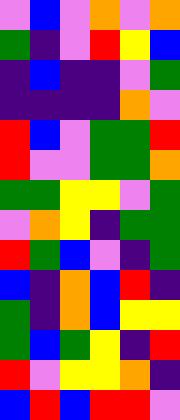[["violet", "blue", "violet", "orange", "violet", "orange"], ["green", "indigo", "violet", "red", "yellow", "blue"], ["indigo", "blue", "indigo", "indigo", "violet", "green"], ["indigo", "indigo", "indigo", "indigo", "orange", "violet"], ["red", "blue", "violet", "green", "green", "red"], ["red", "violet", "violet", "green", "green", "orange"], ["green", "green", "yellow", "yellow", "violet", "green"], ["violet", "orange", "yellow", "indigo", "green", "green"], ["red", "green", "blue", "violet", "indigo", "green"], ["blue", "indigo", "orange", "blue", "red", "indigo"], ["green", "indigo", "orange", "blue", "yellow", "yellow"], ["green", "blue", "green", "yellow", "indigo", "red"], ["red", "violet", "yellow", "yellow", "orange", "indigo"], ["blue", "red", "blue", "red", "red", "violet"]]